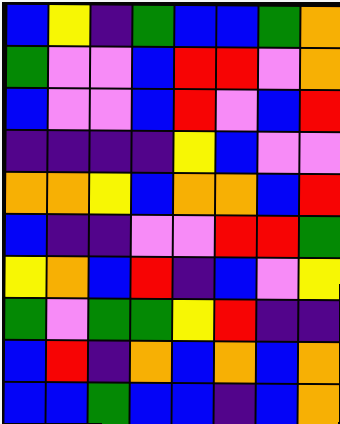[["blue", "yellow", "indigo", "green", "blue", "blue", "green", "orange"], ["green", "violet", "violet", "blue", "red", "red", "violet", "orange"], ["blue", "violet", "violet", "blue", "red", "violet", "blue", "red"], ["indigo", "indigo", "indigo", "indigo", "yellow", "blue", "violet", "violet"], ["orange", "orange", "yellow", "blue", "orange", "orange", "blue", "red"], ["blue", "indigo", "indigo", "violet", "violet", "red", "red", "green"], ["yellow", "orange", "blue", "red", "indigo", "blue", "violet", "yellow"], ["green", "violet", "green", "green", "yellow", "red", "indigo", "indigo"], ["blue", "red", "indigo", "orange", "blue", "orange", "blue", "orange"], ["blue", "blue", "green", "blue", "blue", "indigo", "blue", "orange"]]